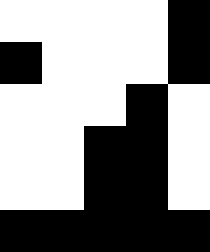[["white", "white", "white", "white", "black"], ["black", "white", "white", "white", "black"], ["white", "white", "white", "black", "white"], ["white", "white", "black", "black", "white"], ["white", "white", "black", "black", "white"], ["black", "black", "black", "black", "black"]]